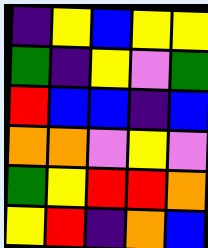[["indigo", "yellow", "blue", "yellow", "yellow"], ["green", "indigo", "yellow", "violet", "green"], ["red", "blue", "blue", "indigo", "blue"], ["orange", "orange", "violet", "yellow", "violet"], ["green", "yellow", "red", "red", "orange"], ["yellow", "red", "indigo", "orange", "blue"]]